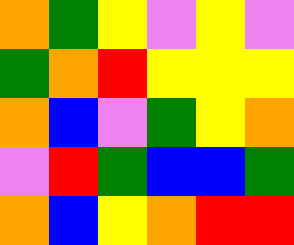[["orange", "green", "yellow", "violet", "yellow", "violet"], ["green", "orange", "red", "yellow", "yellow", "yellow"], ["orange", "blue", "violet", "green", "yellow", "orange"], ["violet", "red", "green", "blue", "blue", "green"], ["orange", "blue", "yellow", "orange", "red", "red"]]